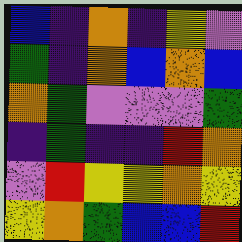[["blue", "indigo", "orange", "indigo", "yellow", "violet"], ["green", "indigo", "orange", "blue", "orange", "blue"], ["orange", "green", "violet", "violet", "violet", "green"], ["indigo", "green", "indigo", "indigo", "red", "orange"], ["violet", "red", "yellow", "yellow", "orange", "yellow"], ["yellow", "orange", "green", "blue", "blue", "red"]]